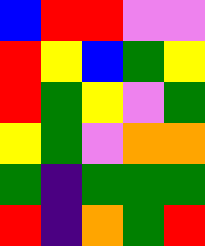[["blue", "red", "red", "violet", "violet"], ["red", "yellow", "blue", "green", "yellow"], ["red", "green", "yellow", "violet", "green"], ["yellow", "green", "violet", "orange", "orange"], ["green", "indigo", "green", "green", "green"], ["red", "indigo", "orange", "green", "red"]]